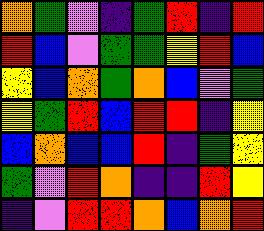[["orange", "green", "violet", "indigo", "green", "red", "indigo", "red"], ["red", "blue", "violet", "green", "green", "yellow", "red", "blue"], ["yellow", "blue", "orange", "green", "orange", "blue", "violet", "green"], ["yellow", "green", "red", "blue", "red", "red", "indigo", "yellow"], ["blue", "orange", "blue", "blue", "red", "indigo", "green", "yellow"], ["green", "violet", "red", "orange", "indigo", "indigo", "red", "yellow"], ["indigo", "violet", "red", "red", "orange", "blue", "orange", "red"]]